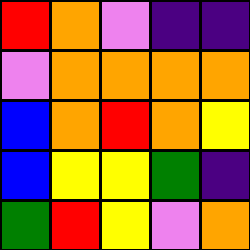[["red", "orange", "violet", "indigo", "indigo"], ["violet", "orange", "orange", "orange", "orange"], ["blue", "orange", "red", "orange", "yellow"], ["blue", "yellow", "yellow", "green", "indigo"], ["green", "red", "yellow", "violet", "orange"]]